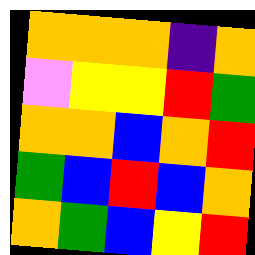[["orange", "orange", "orange", "indigo", "orange"], ["violet", "yellow", "yellow", "red", "green"], ["orange", "orange", "blue", "orange", "red"], ["green", "blue", "red", "blue", "orange"], ["orange", "green", "blue", "yellow", "red"]]